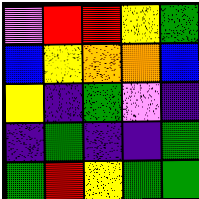[["violet", "red", "red", "yellow", "green"], ["blue", "yellow", "orange", "orange", "blue"], ["yellow", "indigo", "green", "violet", "indigo"], ["indigo", "green", "indigo", "indigo", "green"], ["green", "red", "yellow", "green", "green"]]